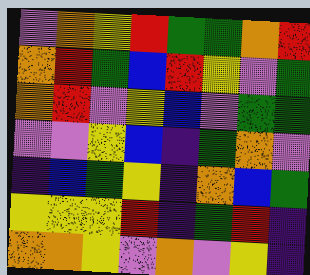[["violet", "orange", "yellow", "red", "green", "green", "orange", "red"], ["orange", "red", "green", "blue", "red", "yellow", "violet", "green"], ["orange", "red", "violet", "yellow", "blue", "violet", "green", "green"], ["violet", "violet", "yellow", "blue", "indigo", "green", "orange", "violet"], ["indigo", "blue", "green", "yellow", "indigo", "orange", "blue", "green"], ["yellow", "yellow", "yellow", "red", "indigo", "green", "red", "indigo"], ["orange", "orange", "yellow", "violet", "orange", "violet", "yellow", "indigo"]]